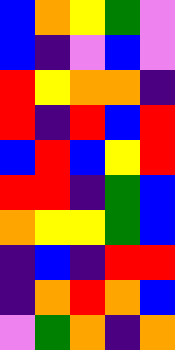[["blue", "orange", "yellow", "green", "violet"], ["blue", "indigo", "violet", "blue", "violet"], ["red", "yellow", "orange", "orange", "indigo"], ["red", "indigo", "red", "blue", "red"], ["blue", "red", "blue", "yellow", "red"], ["red", "red", "indigo", "green", "blue"], ["orange", "yellow", "yellow", "green", "blue"], ["indigo", "blue", "indigo", "red", "red"], ["indigo", "orange", "red", "orange", "blue"], ["violet", "green", "orange", "indigo", "orange"]]